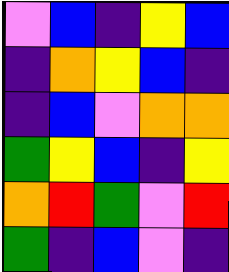[["violet", "blue", "indigo", "yellow", "blue"], ["indigo", "orange", "yellow", "blue", "indigo"], ["indigo", "blue", "violet", "orange", "orange"], ["green", "yellow", "blue", "indigo", "yellow"], ["orange", "red", "green", "violet", "red"], ["green", "indigo", "blue", "violet", "indigo"]]